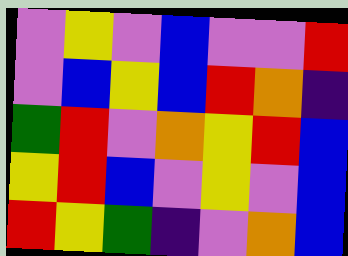[["violet", "yellow", "violet", "blue", "violet", "violet", "red"], ["violet", "blue", "yellow", "blue", "red", "orange", "indigo"], ["green", "red", "violet", "orange", "yellow", "red", "blue"], ["yellow", "red", "blue", "violet", "yellow", "violet", "blue"], ["red", "yellow", "green", "indigo", "violet", "orange", "blue"]]